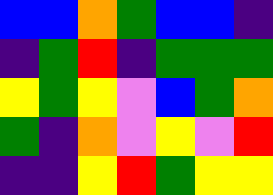[["blue", "blue", "orange", "green", "blue", "blue", "indigo"], ["indigo", "green", "red", "indigo", "green", "green", "green"], ["yellow", "green", "yellow", "violet", "blue", "green", "orange"], ["green", "indigo", "orange", "violet", "yellow", "violet", "red"], ["indigo", "indigo", "yellow", "red", "green", "yellow", "yellow"]]